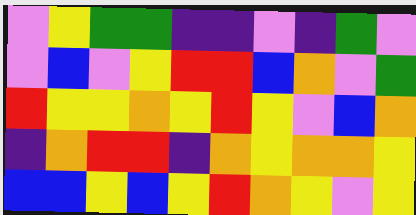[["violet", "yellow", "green", "green", "indigo", "indigo", "violet", "indigo", "green", "violet"], ["violet", "blue", "violet", "yellow", "red", "red", "blue", "orange", "violet", "green"], ["red", "yellow", "yellow", "orange", "yellow", "red", "yellow", "violet", "blue", "orange"], ["indigo", "orange", "red", "red", "indigo", "orange", "yellow", "orange", "orange", "yellow"], ["blue", "blue", "yellow", "blue", "yellow", "red", "orange", "yellow", "violet", "yellow"]]